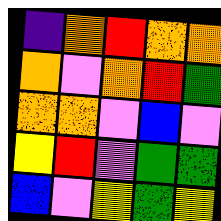[["indigo", "orange", "red", "orange", "orange"], ["orange", "violet", "orange", "red", "green"], ["orange", "orange", "violet", "blue", "violet"], ["yellow", "red", "violet", "green", "green"], ["blue", "violet", "yellow", "green", "yellow"]]